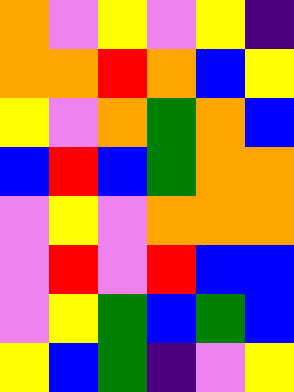[["orange", "violet", "yellow", "violet", "yellow", "indigo"], ["orange", "orange", "red", "orange", "blue", "yellow"], ["yellow", "violet", "orange", "green", "orange", "blue"], ["blue", "red", "blue", "green", "orange", "orange"], ["violet", "yellow", "violet", "orange", "orange", "orange"], ["violet", "red", "violet", "red", "blue", "blue"], ["violet", "yellow", "green", "blue", "green", "blue"], ["yellow", "blue", "green", "indigo", "violet", "yellow"]]